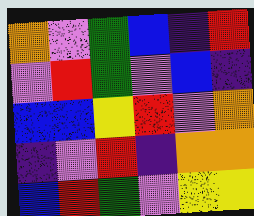[["orange", "violet", "green", "blue", "indigo", "red"], ["violet", "red", "green", "violet", "blue", "indigo"], ["blue", "blue", "yellow", "red", "violet", "orange"], ["indigo", "violet", "red", "indigo", "orange", "orange"], ["blue", "red", "green", "violet", "yellow", "yellow"]]